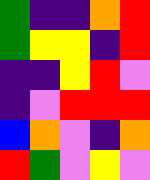[["green", "indigo", "indigo", "orange", "red"], ["green", "yellow", "yellow", "indigo", "red"], ["indigo", "indigo", "yellow", "red", "violet"], ["indigo", "violet", "red", "red", "red"], ["blue", "orange", "violet", "indigo", "orange"], ["red", "green", "violet", "yellow", "violet"]]